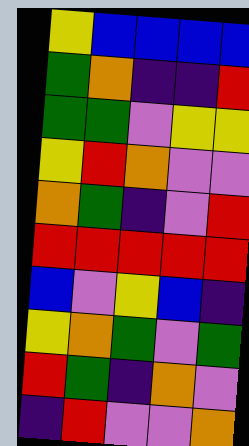[["yellow", "blue", "blue", "blue", "blue"], ["green", "orange", "indigo", "indigo", "red"], ["green", "green", "violet", "yellow", "yellow"], ["yellow", "red", "orange", "violet", "violet"], ["orange", "green", "indigo", "violet", "red"], ["red", "red", "red", "red", "red"], ["blue", "violet", "yellow", "blue", "indigo"], ["yellow", "orange", "green", "violet", "green"], ["red", "green", "indigo", "orange", "violet"], ["indigo", "red", "violet", "violet", "orange"]]